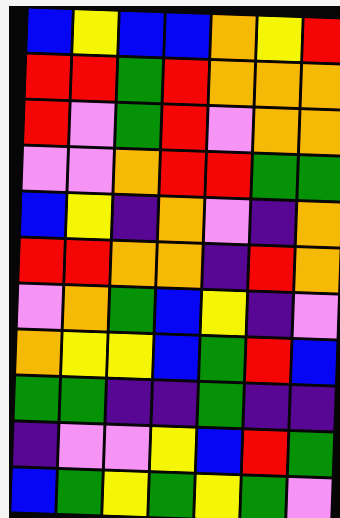[["blue", "yellow", "blue", "blue", "orange", "yellow", "red"], ["red", "red", "green", "red", "orange", "orange", "orange"], ["red", "violet", "green", "red", "violet", "orange", "orange"], ["violet", "violet", "orange", "red", "red", "green", "green"], ["blue", "yellow", "indigo", "orange", "violet", "indigo", "orange"], ["red", "red", "orange", "orange", "indigo", "red", "orange"], ["violet", "orange", "green", "blue", "yellow", "indigo", "violet"], ["orange", "yellow", "yellow", "blue", "green", "red", "blue"], ["green", "green", "indigo", "indigo", "green", "indigo", "indigo"], ["indigo", "violet", "violet", "yellow", "blue", "red", "green"], ["blue", "green", "yellow", "green", "yellow", "green", "violet"]]